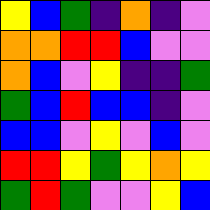[["yellow", "blue", "green", "indigo", "orange", "indigo", "violet"], ["orange", "orange", "red", "red", "blue", "violet", "violet"], ["orange", "blue", "violet", "yellow", "indigo", "indigo", "green"], ["green", "blue", "red", "blue", "blue", "indigo", "violet"], ["blue", "blue", "violet", "yellow", "violet", "blue", "violet"], ["red", "red", "yellow", "green", "yellow", "orange", "yellow"], ["green", "red", "green", "violet", "violet", "yellow", "blue"]]